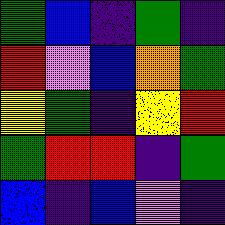[["green", "blue", "indigo", "green", "indigo"], ["red", "violet", "blue", "orange", "green"], ["yellow", "green", "indigo", "yellow", "red"], ["green", "red", "red", "indigo", "green"], ["blue", "indigo", "blue", "violet", "indigo"]]